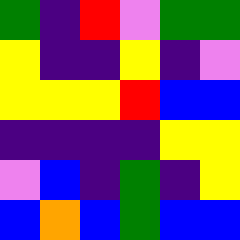[["green", "indigo", "red", "violet", "green", "green"], ["yellow", "indigo", "indigo", "yellow", "indigo", "violet"], ["yellow", "yellow", "yellow", "red", "blue", "blue"], ["indigo", "indigo", "indigo", "indigo", "yellow", "yellow"], ["violet", "blue", "indigo", "green", "indigo", "yellow"], ["blue", "orange", "blue", "green", "blue", "blue"]]